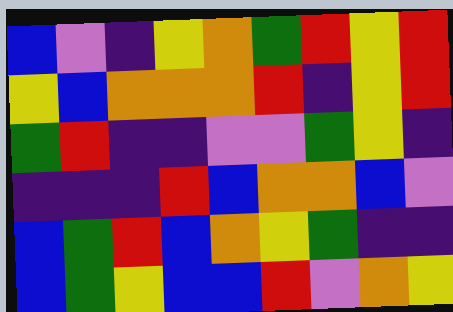[["blue", "violet", "indigo", "yellow", "orange", "green", "red", "yellow", "red"], ["yellow", "blue", "orange", "orange", "orange", "red", "indigo", "yellow", "red"], ["green", "red", "indigo", "indigo", "violet", "violet", "green", "yellow", "indigo"], ["indigo", "indigo", "indigo", "red", "blue", "orange", "orange", "blue", "violet"], ["blue", "green", "red", "blue", "orange", "yellow", "green", "indigo", "indigo"], ["blue", "green", "yellow", "blue", "blue", "red", "violet", "orange", "yellow"]]